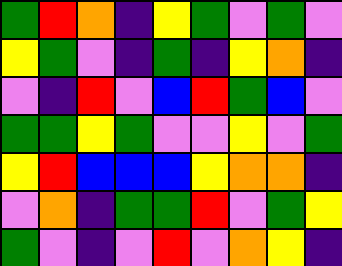[["green", "red", "orange", "indigo", "yellow", "green", "violet", "green", "violet"], ["yellow", "green", "violet", "indigo", "green", "indigo", "yellow", "orange", "indigo"], ["violet", "indigo", "red", "violet", "blue", "red", "green", "blue", "violet"], ["green", "green", "yellow", "green", "violet", "violet", "yellow", "violet", "green"], ["yellow", "red", "blue", "blue", "blue", "yellow", "orange", "orange", "indigo"], ["violet", "orange", "indigo", "green", "green", "red", "violet", "green", "yellow"], ["green", "violet", "indigo", "violet", "red", "violet", "orange", "yellow", "indigo"]]